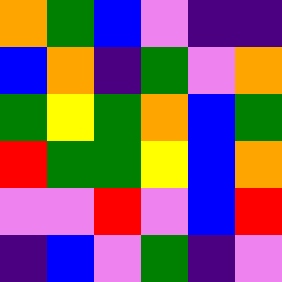[["orange", "green", "blue", "violet", "indigo", "indigo"], ["blue", "orange", "indigo", "green", "violet", "orange"], ["green", "yellow", "green", "orange", "blue", "green"], ["red", "green", "green", "yellow", "blue", "orange"], ["violet", "violet", "red", "violet", "blue", "red"], ["indigo", "blue", "violet", "green", "indigo", "violet"]]